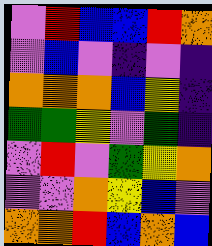[["violet", "red", "blue", "blue", "red", "orange"], ["violet", "blue", "violet", "indigo", "violet", "indigo"], ["orange", "orange", "orange", "blue", "yellow", "indigo"], ["green", "green", "yellow", "violet", "green", "indigo"], ["violet", "red", "violet", "green", "yellow", "orange"], ["violet", "violet", "orange", "yellow", "blue", "violet"], ["orange", "orange", "red", "blue", "orange", "blue"]]